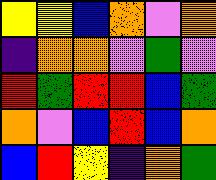[["yellow", "yellow", "blue", "orange", "violet", "orange"], ["indigo", "orange", "orange", "violet", "green", "violet"], ["red", "green", "red", "red", "blue", "green"], ["orange", "violet", "blue", "red", "blue", "orange"], ["blue", "red", "yellow", "indigo", "orange", "green"]]